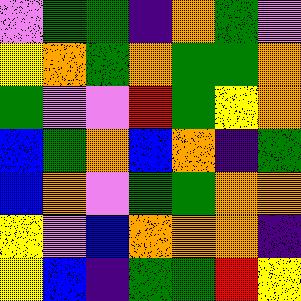[["violet", "green", "green", "indigo", "orange", "green", "violet"], ["yellow", "orange", "green", "orange", "green", "green", "orange"], ["green", "violet", "violet", "red", "green", "yellow", "orange"], ["blue", "green", "orange", "blue", "orange", "indigo", "green"], ["blue", "orange", "violet", "green", "green", "orange", "orange"], ["yellow", "violet", "blue", "orange", "orange", "orange", "indigo"], ["yellow", "blue", "indigo", "green", "green", "red", "yellow"]]